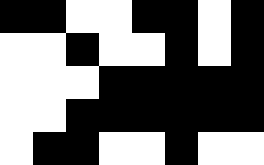[["black", "black", "white", "white", "black", "black", "white", "black"], ["white", "white", "black", "white", "white", "black", "white", "black"], ["white", "white", "white", "black", "black", "black", "black", "black"], ["white", "white", "black", "black", "black", "black", "black", "black"], ["white", "black", "black", "white", "white", "black", "white", "white"]]